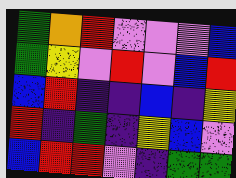[["green", "orange", "red", "violet", "violet", "violet", "blue"], ["green", "yellow", "violet", "red", "violet", "blue", "red"], ["blue", "red", "indigo", "indigo", "blue", "indigo", "yellow"], ["red", "indigo", "green", "indigo", "yellow", "blue", "violet"], ["blue", "red", "red", "violet", "indigo", "green", "green"]]